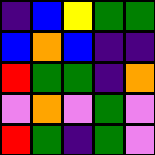[["indigo", "blue", "yellow", "green", "green"], ["blue", "orange", "blue", "indigo", "indigo"], ["red", "green", "green", "indigo", "orange"], ["violet", "orange", "violet", "green", "violet"], ["red", "green", "indigo", "green", "violet"]]